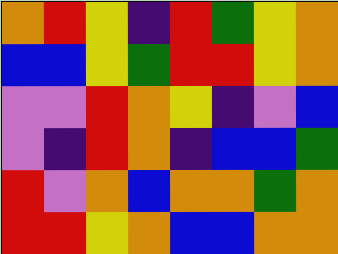[["orange", "red", "yellow", "indigo", "red", "green", "yellow", "orange"], ["blue", "blue", "yellow", "green", "red", "red", "yellow", "orange"], ["violet", "violet", "red", "orange", "yellow", "indigo", "violet", "blue"], ["violet", "indigo", "red", "orange", "indigo", "blue", "blue", "green"], ["red", "violet", "orange", "blue", "orange", "orange", "green", "orange"], ["red", "red", "yellow", "orange", "blue", "blue", "orange", "orange"]]